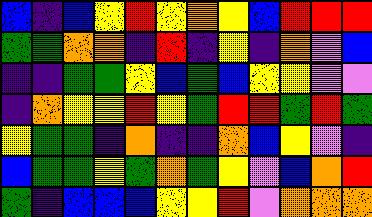[["blue", "indigo", "blue", "yellow", "red", "yellow", "orange", "yellow", "blue", "red", "red", "red"], ["green", "green", "orange", "orange", "indigo", "red", "indigo", "yellow", "indigo", "orange", "violet", "blue"], ["indigo", "indigo", "green", "green", "yellow", "blue", "green", "blue", "yellow", "yellow", "violet", "violet"], ["indigo", "orange", "yellow", "yellow", "red", "yellow", "green", "red", "red", "green", "red", "green"], ["yellow", "green", "green", "indigo", "orange", "indigo", "indigo", "orange", "blue", "yellow", "violet", "indigo"], ["blue", "green", "green", "yellow", "green", "orange", "green", "yellow", "violet", "blue", "orange", "red"], ["green", "indigo", "blue", "blue", "blue", "yellow", "yellow", "red", "violet", "orange", "orange", "orange"]]